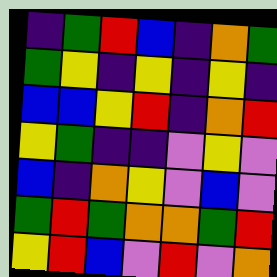[["indigo", "green", "red", "blue", "indigo", "orange", "green"], ["green", "yellow", "indigo", "yellow", "indigo", "yellow", "indigo"], ["blue", "blue", "yellow", "red", "indigo", "orange", "red"], ["yellow", "green", "indigo", "indigo", "violet", "yellow", "violet"], ["blue", "indigo", "orange", "yellow", "violet", "blue", "violet"], ["green", "red", "green", "orange", "orange", "green", "red"], ["yellow", "red", "blue", "violet", "red", "violet", "orange"]]